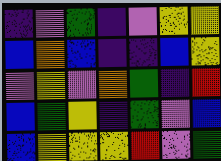[["indigo", "violet", "green", "indigo", "violet", "yellow", "yellow"], ["blue", "orange", "blue", "indigo", "indigo", "blue", "yellow"], ["violet", "yellow", "violet", "orange", "green", "indigo", "red"], ["blue", "green", "yellow", "indigo", "green", "violet", "blue"], ["blue", "yellow", "yellow", "yellow", "red", "violet", "green"]]